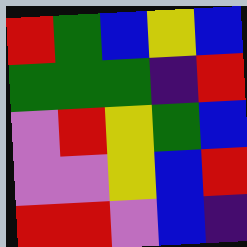[["red", "green", "blue", "yellow", "blue"], ["green", "green", "green", "indigo", "red"], ["violet", "red", "yellow", "green", "blue"], ["violet", "violet", "yellow", "blue", "red"], ["red", "red", "violet", "blue", "indigo"]]